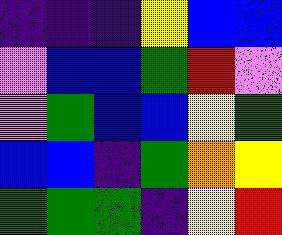[["indigo", "indigo", "indigo", "yellow", "blue", "blue"], ["violet", "blue", "blue", "green", "red", "violet"], ["violet", "green", "blue", "blue", "yellow", "green"], ["blue", "blue", "indigo", "green", "orange", "yellow"], ["green", "green", "green", "indigo", "yellow", "red"]]